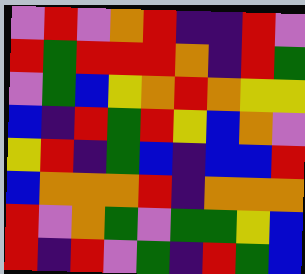[["violet", "red", "violet", "orange", "red", "indigo", "indigo", "red", "violet"], ["red", "green", "red", "red", "red", "orange", "indigo", "red", "green"], ["violet", "green", "blue", "yellow", "orange", "red", "orange", "yellow", "yellow"], ["blue", "indigo", "red", "green", "red", "yellow", "blue", "orange", "violet"], ["yellow", "red", "indigo", "green", "blue", "indigo", "blue", "blue", "red"], ["blue", "orange", "orange", "orange", "red", "indigo", "orange", "orange", "orange"], ["red", "violet", "orange", "green", "violet", "green", "green", "yellow", "blue"], ["red", "indigo", "red", "violet", "green", "indigo", "red", "green", "blue"]]